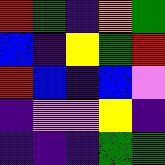[["red", "green", "indigo", "orange", "green"], ["blue", "indigo", "yellow", "green", "red"], ["red", "blue", "indigo", "blue", "violet"], ["indigo", "violet", "violet", "yellow", "indigo"], ["indigo", "indigo", "indigo", "green", "green"]]